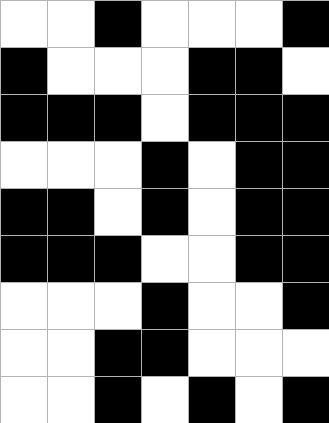[["white", "white", "black", "white", "white", "white", "black"], ["black", "white", "white", "white", "black", "black", "white"], ["black", "black", "black", "white", "black", "black", "black"], ["white", "white", "white", "black", "white", "black", "black"], ["black", "black", "white", "black", "white", "black", "black"], ["black", "black", "black", "white", "white", "black", "black"], ["white", "white", "white", "black", "white", "white", "black"], ["white", "white", "black", "black", "white", "white", "white"], ["white", "white", "black", "white", "black", "white", "black"]]